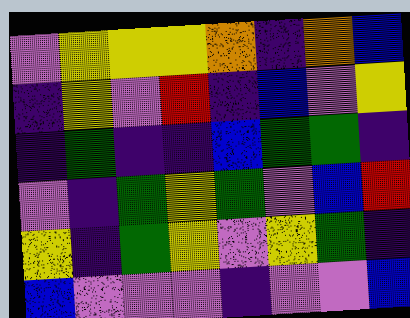[["violet", "yellow", "yellow", "yellow", "orange", "indigo", "orange", "blue"], ["indigo", "yellow", "violet", "red", "indigo", "blue", "violet", "yellow"], ["indigo", "green", "indigo", "indigo", "blue", "green", "green", "indigo"], ["violet", "indigo", "green", "yellow", "green", "violet", "blue", "red"], ["yellow", "indigo", "green", "yellow", "violet", "yellow", "green", "indigo"], ["blue", "violet", "violet", "violet", "indigo", "violet", "violet", "blue"]]